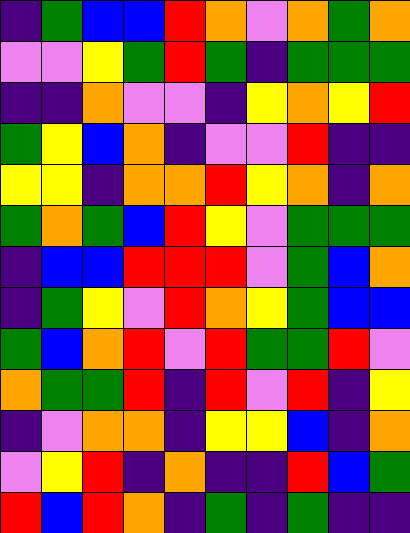[["indigo", "green", "blue", "blue", "red", "orange", "violet", "orange", "green", "orange"], ["violet", "violet", "yellow", "green", "red", "green", "indigo", "green", "green", "green"], ["indigo", "indigo", "orange", "violet", "violet", "indigo", "yellow", "orange", "yellow", "red"], ["green", "yellow", "blue", "orange", "indigo", "violet", "violet", "red", "indigo", "indigo"], ["yellow", "yellow", "indigo", "orange", "orange", "red", "yellow", "orange", "indigo", "orange"], ["green", "orange", "green", "blue", "red", "yellow", "violet", "green", "green", "green"], ["indigo", "blue", "blue", "red", "red", "red", "violet", "green", "blue", "orange"], ["indigo", "green", "yellow", "violet", "red", "orange", "yellow", "green", "blue", "blue"], ["green", "blue", "orange", "red", "violet", "red", "green", "green", "red", "violet"], ["orange", "green", "green", "red", "indigo", "red", "violet", "red", "indigo", "yellow"], ["indigo", "violet", "orange", "orange", "indigo", "yellow", "yellow", "blue", "indigo", "orange"], ["violet", "yellow", "red", "indigo", "orange", "indigo", "indigo", "red", "blue", "green"], ["red", "blue", "red", "orange", "indigo", "green", "indigo", "green", "indigo", "indigo"]]